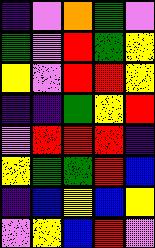[["indigo", "violet", "orange", "green", "violet"], ["green", "violet", "red", "green", "yellow"], ["yellow", "violet", "red", "red", "yellow"], ["indigo", "indigo", "green", "yellow", "red"], ["violet", "red", "red", "red", "indigo"], ["yellow", "green", "green", "red", "blue"], ["indigo", "blue", "yellow", "blue", "yellow"], ["violet", "yellow", "blue", "red", "violet"]]